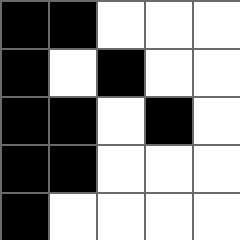[["black", "black", "white", "white", "white"], ["black", "white", "black", "white", "white"], ["black", "black", "white", "black", "white"], ["black", "black", "white", "white", "white"], ["black", "white", "white", "white", "white"]]